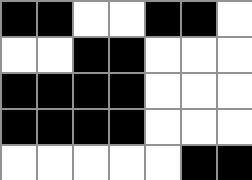[["black", "black", "white", "white", "black", "black", "white"], ["white", "white", "black", "black", "white", "white", "white"], ["black", "black", "black", "black", "white", "white", "white"], ["black", "black", "black", "black", "white", "white", "white"], ["white", "white", "white", "white", "white", "black", "black"]]